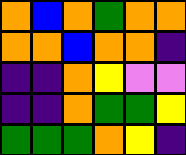[["orange", "blue", "orange", "green", "orange", "orange"], ["orange", "orange", "blue", "orange", "orange", "indigo"], ["indigo", "indigo", "orange", "yellow", "violet", "violet"], ["indigo", "indigo", "orange", "green", "green", "yellow"], ["green", "green", "green", "orange", "yellow", "indigo"]]